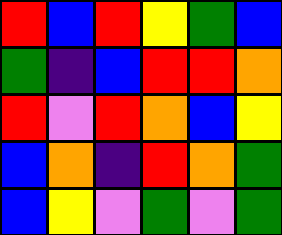[["red", "blue", "red", "yellow", "green", "blue"], ["green", "indigo", "blue", "red", "red", "orange"], ["red", "violet", "red", "orange", "blue", "yellow"], ["blue", "orange", "indigo", "red", "orange", "green"], ["blue", "yellow", "violet", "green", "violet", "green"]]